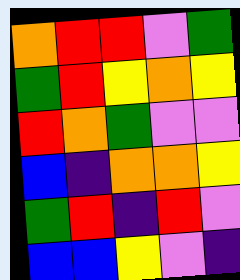[["orange", "red", "red", "violet", "green"], ["green", "red", "yellow", "orange", "yellow"], ["red", "orange", "green", "violet", "violet"], ["blue", "indigo", "orange", "orange", "yellow"], ["green", "red", "indigo", "red", "violet"], ["blue", "blue", "yellow", "violet", "indigo"]]